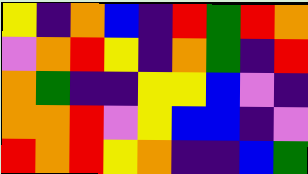[["yellow", "indigo", "orange", "blue", "indigo", "red", "green", "red", "orange"], ["violet", "orange", "red", "yellow", "indigo", "orange", "green", "indigo", "red"], ["orange", "green", "indigo", "indigo", "yellow", "yellow", "blue", "violet", "indigo"], ["orange", "orange", "red", "violet", "yellow", "blue", "blue", "indigo", "violet"], ["red", "orange", "red", "yellow", "orange", "indigo", "indigo", "blue", "green"]]